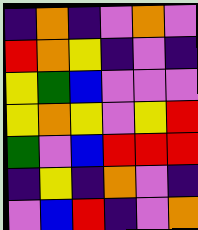[["indigo", "orange", "indigo", "violet", "orange", "violet"], ["red", "orange", "yellow", "indigo", "violet", "indigo"], ["yellow", "green", "blue", "violet", "violet", "violet"], ["yellow", "orange", "yellow", "violet", "yellow", "red"], ["green", "violet", "blue", "red", "red", "red"], ["indigo", "yellow", "indigo", "orange", "violet", "indigo"], ["violet", "blue", "red", "indigo", "violet", "orange"]]